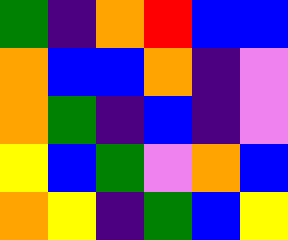[["green", "indigo", "orange", "red", "blue", "blue"], ["orange", "blue", "blue", "orange", "indigo", "violet"], ["orange", "green", "indigo", "blue", "indigo", "violet"], ["yellow", "blue", "green", "violet", "orange", "blue"], ["orange", "yellow", "indigo", "green", "blue", "yellow"]]